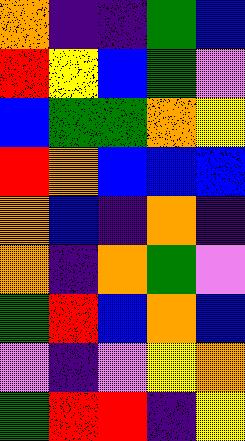[["orange", "indigo", "indigo", "green", "blue"], ["red", "yellow", "blue", "green", "violet"], ["blue", "green", "green", "orange", "yellow"], ["red", "orange", "blue", "blue", "blue"], ["orange", "blue", "indigo", "orange", "indigo"], ["orange", "indigo", "orange", "green", "violet"], ["green", "red", "blue", "orange", "blue"], ["violet", "indigo", "violet", "yellow", "orange"], ["green", "red", "red", "indigo", "yellow"]]